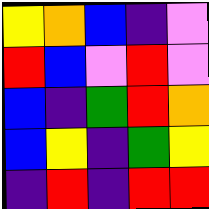[["yellow", "orange", "blue", "indigo", "violet"], ["red", "blue", "violet", "red", "violet"], ["blue", "indigo", "green", "red", "orange"], ["blue", "yellow", "indigo", "green", "yellow"], ["indigo", "red", "indigo", "red", "red"]]